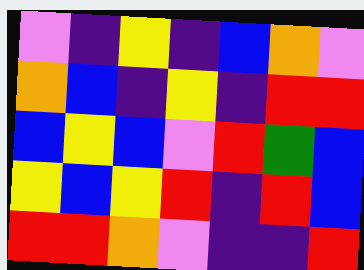[["violet", "indigo", "yellow", "indigo", "blue", "orange", "violet"], ["orange", "blue", "indigo", "yellow", "indigo", "red", "red"], ["blue", "yellow", "blue", "violet", "red", "green", "blue"], ["yellow", "blue", "yellow", "red", "indigo", "red", "blue"], ["red", "red", "orange", "violet", "indigo", "indigo", "red"]]